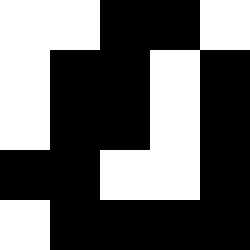[["white", "white", "black", "black", "white"], ["white", "black", "black", "white", "black"], ["white", "black", "black", "white", "black"], ["black", "black", "white", "white", "black"], ["white", "black", "black", "black", "black"]]